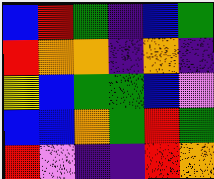[["blue", "red", "green", "indigo", "blue", "green"], ["red", "orange", "orange", "indigo", "orange", "indigo"], ["yellow", "blue", "green", "green", "blue", "violet"], ["blue", "blue", "orange", "green", "red", "green"], ["red", "violet", "indigo", "indigo", "red", "orange"]]